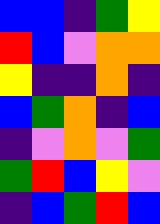[["blue", "blue", "indigo", "green", "yellow"], ["red", "blue", "violet", "orange", "orange"], ["yellow", "indigo", "indigo", "orange", "indigo"], ["blue", "green", "orange", "indigo", "blue"], ["indigo", "violet", "orange", "violet", "green"], ["green", "red", "blue", "yellow", "violet"], ["indigo", "blue", "green", "red", "blue"]]